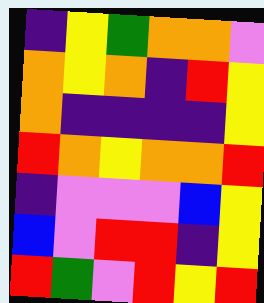[["indigo", "yellow", "green", "orange", "orange", "violet"], ["orange", "yellow", "orange", "indigo", "red", "yellow"], ["orange", "indigo", "indigo", "indigo", "indigo", "yellow"], ["red", "orange", "yellow", "orange", "orange", "red"], ["indigo", "violet", "violet", "violet", "blue", "yellow"], ["blue", "violet", "red", "red", "indigo", "yellow"], ["red", "green", "violet", "red", "yellow", "red"]]